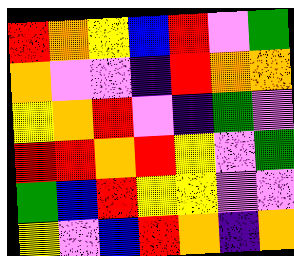[["red", "orange", "yellow", "blue", "red", "violet", "green"], ["orange", "violet", "violet", "indigo", "red", "orange", "orange"], ["yellow", "orange", "red", "violet", "indigo", "green", "violet"], ["red", "red", "orange", "red", "yellow", "violet", "green"], ["green", "blue", "red", "yellow", "yellow", "violet", "violet"], ["yellow", "violet", "blue", "red", "orange", "indigo", "orange"]]